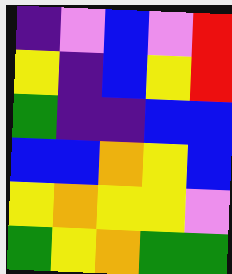[["indigo", "violet", "blue", "violet", "red"], ["yellow", "indigo", "blue", "yellow", "red"], ["green", "indigo", "indigo", "blue", "blue"], ["blue", "blue", "orange", "yellow", "blue"], ["yellow", "orange", "yellow", "yellow", "violet"], ["green", "yellow", "orange", "green", "green"]]